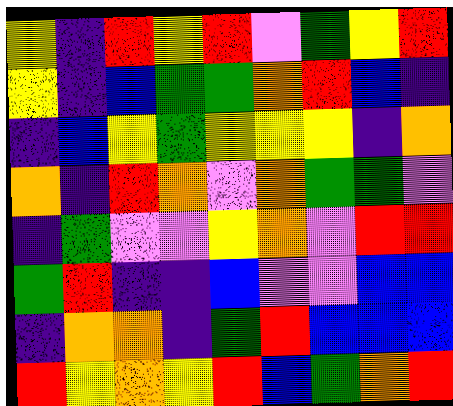[["yellow", "indigo", "red", "yellow", "red", "violet", "green", "yellow", "red"], ["yellow", "indigo", "blue", "green", "green", "orange", "red", "blue", "indigo"], ["indigo", "blue", "yellow", "green", "yellow", "yellow", "yellow", "indigo", "orange"], ["orange", "indigo", "red", "orange", "violet", "orange", "green", "green", "violet"], ["indigo", "green", "violet", "violet", "yellow", "orange", "violet", "red", "red"], ["green", "red", "indigo", "indigo", "blue", "violet", "violet", "blue", "blue"], ["indigo", "orange", "orange", "indigo", "green", "red", "blue", "blue", "blue"], ["red", "yellow", "orange", "yellow", "red", "blue", "green", "orange", "red"]]